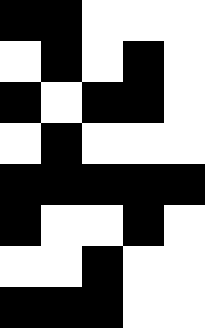[["black", "black", "white", "white", "white"], ["white", "black", "white", "black", "white"], ["black", "white", "black", "black", "white"], ["white", "black", "white", "white", "white"], ["black", "black", "black", "black", "black"], ["black", "white", "white", "black", "white"], ["white", "white", "black", "white", "white"], ["black", "black", "black", "white", "white"]]